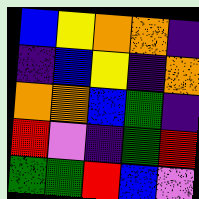[["blue", "yellow", "orange", "orange", "indigo"], ["indigo", "blue", "yellow", "indigo", "orange"], ["orange", "orange", "blue", "green", "indigo"], ["red", "violet", "indigo", "green", "red"], ["green", "green", "red", "blue", "violet"]]